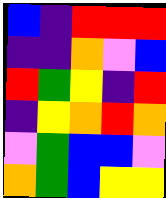[["blue", "indigo", "red", "red", "red"], ["indigo", "indigo", "orange", "violet", "blue"], ["red", "green", "yellow", "indigo", "red"], ["indigo", "yellow", "orange", "red", "orange"], ["violet", "green", "blue", "blue", "violet"], ["orange", "green", "blue", "yellow", "yellow"]]